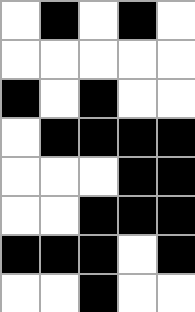[["white", "black", "white", "black", "white"], ["white", "white", "white", "white", "white"], ["black", "white", "black", "white", "white"], ["white", "black", "black", "black", "black"], ["white", "white", "white", "black", "black"], ["white", "white", "black", "black", "black"], ["black", "black", "black", "white", "black"], ["white", "white", "black", "white", "white"]]